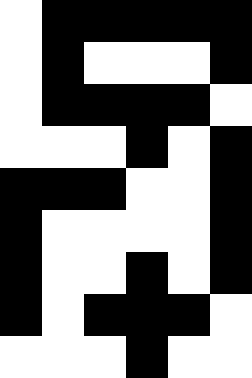[["white", "black", "black", "black", "black", "black"], ["white", "black", "white", "white", "white", "black"], ["white", "black", "black", "black", "black", "white"], ["white", "white", "white", "black", "white", "black"], ["black", "black", "black", "white", "white", "black"], ["black", "white", "white", "white", "white", "black"], ["black", "white", "white", "black", "white", "black"], ["black", "white", "black", "black", "black", "white"], ["white", "white", "white", "black", "white", "white"]]